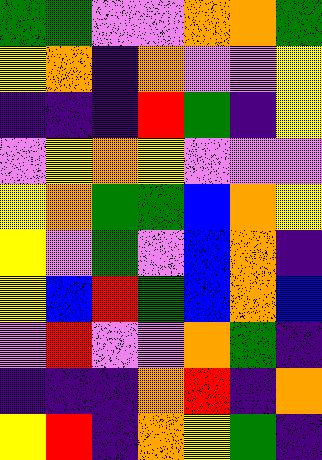[["green", "green", "violet", "violet", "orange", "orange", "green"], ["yellow", "orange", "indigo", "orange", "violet", "violet", "yellow"], ["indigo", "indigo", "indigo", "red", "green", "indigo", "yellow"], ["violet", "yellow", "orange", "yellow", "violet", "violet", "violet"], ["yellow", "orange", "green", "green", "blue", "orange", "yellow"], ["yellow", "violet", "green", "violet", "blue", "orange", "indigo"], ["yellow", "blue", "red", "green", "blue", "orange", "blue"], ["violet", "red", "violet", "violet", "orange", "green", "indigo"], ["indigo", "indigo", "indigo", "orange", "red", "indigo", "orange"], ["yellow", "red", "indigo", "orange", "yellow", "green", "indigo"]]